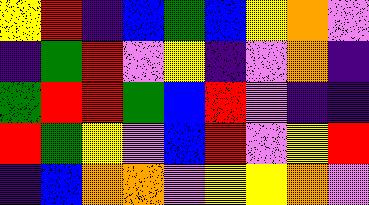[["yellow", "red", "indigo", "blue", "green", "blue", "yellow", "orange", "violet"], ["indigo", "green", "red", "violet", "yellow", "indigo", "violet", "orange", "indigo"], ["green", "red", "red", "green", "blue", "red", "violet", "indigo", "indigo"], ["red", "green", "yellow", "violet", "blue", "red", "violet", "yellow", "red"], ["indigo", "blue", "orange", "orange", "violet", "yellow", "yellow", "orange", "violet"]]